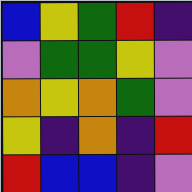[["blue", "yellow", "green", "red", "indigo"], ["violet", "green", "green", "yellow", "violet"], ["orange", "yellow", "orange", "green", "violet"], ["yellow", "indigo", "orange", "indigo", "red"], ["red", "blue", "blue", "indigo", "violet"]]